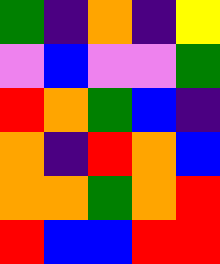[["green", "indigo", "orange", "indigo", "yellow"], ["violet", "blue", "violet", "violet", "green"], ["red", "orange", "green", "blue", "indigo"], ["orange", "indigo", "red", "orange", "blue"], ["orange", "orange", "green", "orange", "red"], ["red", "blue", "blue", "red", "red"]]